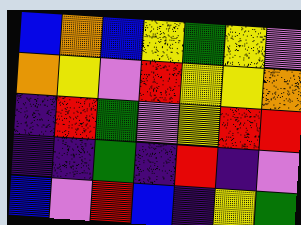[["blue", "orange", "blue", "yellow", "green", "yellow", "violet"], ["orange", "yellow", "violet", "red", "yellow", "yellow", "orange"], ["indigo", "red", "green", "violet", "yellow", "red", "red"], ["indigo", "indigo", "green", "indigo", "red", "indigo", "violet"], ["blue", "violet", "red", "blue", "indigo", "yellow", "green"]]